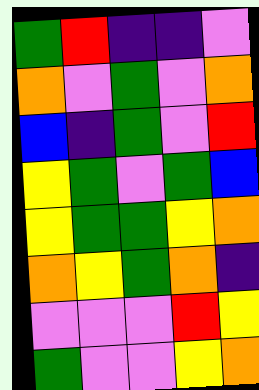[["green", "red", "indigo", "indigo", "violet"], ["orange", "violet", "green", "violet", "orange"], ["blue", "indigo", "green", "violet", "red"], ["yellow", "green", "violet", "green", "blue"], ["yellow", "green", "green", "yellow", "orange"], ["orange", "yellow", "green", "orange", "indigo"], ["violet", "violet", "violet", "red", "yellow"], ["green", "violet", "violet", "yellow", "orange"]]